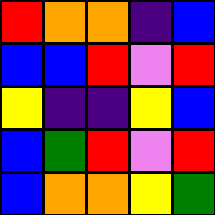[["red", "orange", "orange", "indigo", "blue"], ["blue", "blue", "red", "violet", "red"], ["yellow", "indigo", "indigo", "yellow", "blue"], ["blue", "green", "red", "violet", "red"], ["blue", "orange", "orange", "yellow", "green"]]